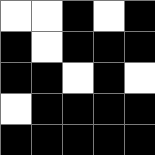[["white", "white", "black", "white", "black"], ["black", "white", "black", "black", "black"], ["black", "black", "white", "black", "white"], ["white", "black", "black", "black", "black"], ["black", "black", "black", "black", "black"]]